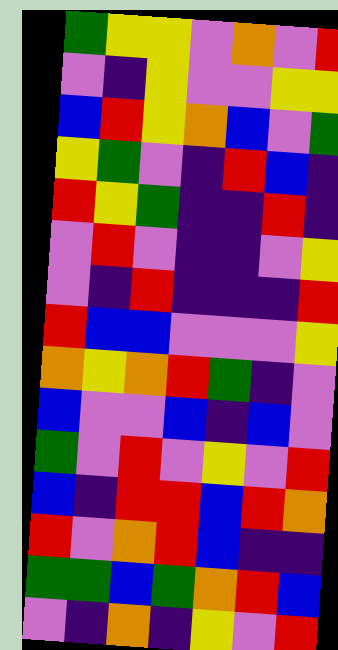[["green", "yellow", "yellow", "violet", "orange", "violet", "red"], ["violet", "indigo", "yellow", "violet", "violet", "yellow", "yellow"], ["blue", "red", "yellow", "orange", "blue", "violet", "green"], ["yellow", "green", "violet", "indigo", "red", "blue", "indigo"], ["red", "yellow", "green", "indigo", "indigo", "red", "indigo"], ["violet", "red", "violet", "indigo", "indigo", "violet", "yellow"], ["violet", "indigo", "red", "indigo", "indigo", "indigo", "red"], ["red", "blue", "blue", "violet", "violet", "violet", "yellow"], ["orange", "yellow", "orange", "red", "green", "indigo", "violet"], ["blue", "violet", "violet", "blue", "indigo", "blue", "violet"], ["green", "violet", "red", "violet", "yellow", "violet", "red"], ["blue", "indigo", "red", "red", "blue", "red", "orange"], ["red", "violet", "orange", "red", "blue", "indigo", "indigo"], ["green", "green", "blue", "green", "orange", "red", "blue"], ["violet", "indigo", "orange", "indigo", "yellow", "violet", "red"]]